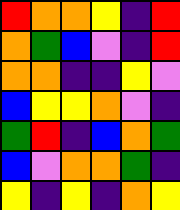[["red", "orange", "orange", "yellow", "indigo", "red"], ["orange", "green", "blue", "violet", "indigo", "red"], ["orange", "orange", "indigo", "indigo", "yellow", "violet"], ["blue", "yellow", "yellow", "orange", "violet", "indigo"], ["green", "red", "indigo", "blue", "orange", "green"], ["blue", "violet", "orange", "orange", "green", "indigo"], ["yellow", "indigo", "yellow", "indigo", "orange", "yellow"]]